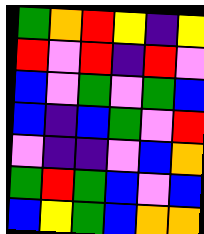[["green", "orange", "red", "yellow", "indigo", "yellow"], ["red", "violet", "red", "indigo", "red", "violet"], ["blue", "violet", "green", "violet", "green", "blue"], ["blue", "indigo", "blue", "green", "violet", "red"], ["violet", "indigo", "indigo", "violet", "blue", "orange"], ["green", "red", "green", "blue", "violet", "blue"], ["blue", "yellow", "green", "blue", "orange", "orange"]]